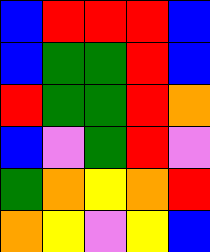[["blue", "red", "red", "red", "blue"], ["blue", "green", "green", "red", "blue"], ["red", "green", "green", "red", "orange"], ["blue", "violet", "green", "red", "violet"], ["green", "orange", "yellow", "orange", "red"], ["orange", "yellow", "violet", "yellow", "blue"]]